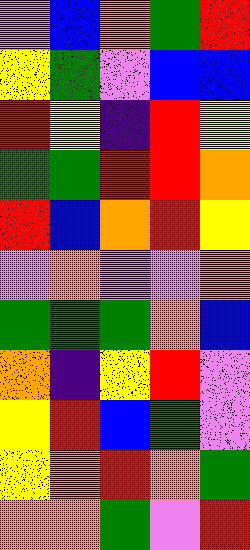[["violet", "blue", "orange", "green", "red"], ["yellow", "green", "violet", "blue", "blue"], ["red", "yellow", "indigo", "red", "yellow"], ["green", "green", "red", "red", "orange"], ["red", "blue", "orange", "red", "yellow"], ["violet", "orange", "violet", "violet", "orange"], ["green", "green", "green", "orange", "blue"], ["orange", "indigo", "yellow", "red", "violet"], ["yellow", "red", "blue", "green", "violet"], ["yellow", "orange", "red", "orange", "green"], ["orange", "orange", "green", "violet", "red"]]